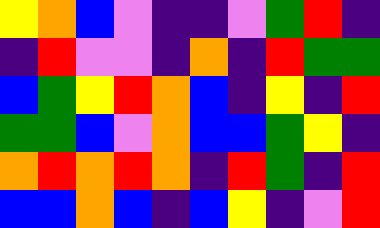[["yellow", "orange", "blue", "violet", "indigo", "indigo", "violet", "green", "red", "indigo"], ["indigo", "red", "violet", "violet", "indigo", "orange", "indigo", "red", "green", "green"], ["blue", "green", "yellow", "red", "orange", "blue", "indigo", "yellow", "indigo", "red"], ["green", "green", "blue", "violet", "orange", "blue", "blue", "green", "yellow", "indigo"], ["orange", "red", "orange", "red", "orange", "indigo", "red", "green", "indigo", "red"], ["blue", "blue", "orange", "blue", "indigo", "blue", "yellow", "indigo", "violet", "red"]]